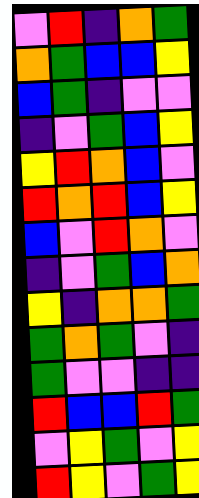[["violet", "red", "indigo", "orange", "green"], ["orange", "green", "blue", "blue", "yellow"], ["blue", "green", "indigo", "violet", "violet"], ["indigo", "violet", "green", "blue", "yellow"], ["yellow", "red", "orange", "blue", "violet"], ["red", "orange", "red", "blue", "yellow"], ["blue", "violet", "red", "orange", "violet"], ["indigo", "violet", "green", "blue", "orange"], ["yellow", "indigo", "orange", "orange", "green"], ["green", "orange", "green", "violet", "indigo"], ["green", "violet", "violet", "indigo", "indigo"], ["red", "blue", "blue", "red", "green"], ["violet", "yellow", "green", "violet", "yellow"], ["red", "yellow", "violet", "green", "yellow"]]